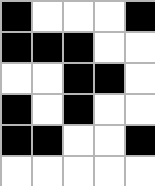[["black", "white", "white", "white", "black"], ["black", "black", "black", "white", "white"], ["white", "white", "black", "black", "white"], ["black", "white", "black", "white", "white"], ["black", "black", "white", "white", "black"], ["white", "white", "white", "white", "white"]]